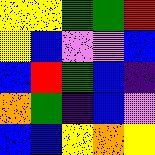[["yellow", "yellow", "green", "green", "red"], ["yellow", "blue", "violet", "violet", "blue"], ["blue", "red", "green", "blue", "indigo"], ["orange", "green", "indigo", "blue", "violet"], ["blue", "blue", "yellow", "orange", "yellow"]]